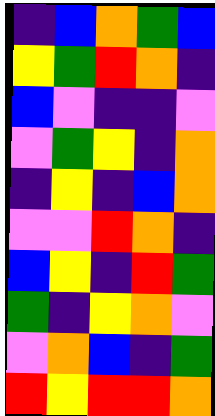[["indigo", "blue", "orange", "green", "blue"], ["yellow", "green", "red", "orange", "indigo"], ["blue", "violet", "indigo", "indigo", "violet"], ["violet", "green", "yellow", "indigo", "orange"], ["indigo", "yellow", "indigo", "blue", "orange"], ["violet", "violet", "red", "orange", "indigo"], ["blue", "yellow", "indigo", "red", "green"], ["green", "indigo", "yellow", "orange", "violet"], ["violet", "orange", "blue", "indigo", "green"], ["red", "yellow", "red", "red", "orange"]]